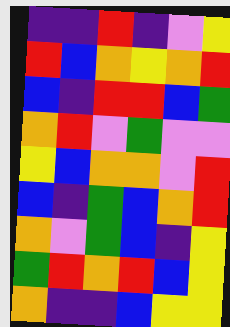[["indigo", "indigo", "red", "indigo", "violet", "yellow"], ["red", "blue", "orange", "yellow", "orange", "red"], ["blue", "indigo", "red", "red", "blue", "green"], ["orange", "red", "violet", "green", "violet", "violet"], ["yellow", "blue", "orange", "orange", "violet", "red"], ["blue", "indigo", "green", "blue", "orange", "red"], ["orange", "violet", "green", "blue", "indigo", "yellow"], ["green", "red", "orange", "red", "blue", "yellow"], ["orange", "indigo", "indigo", "blue", "yellow", "yellow"]]